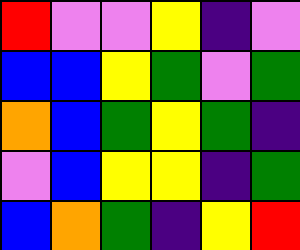[["red", "violet", "violet", "yellow", "indigo", "violet"], ["blue", "blue", "yellow", "green", "violet", "green"], ["orange", "blue", "green", "yellow", "green", "indigo"], ["violet", "blue", "yellow", "yellow", "indigo", "green"], ["blue", "orange", "green", "indigo", "yellow", "red"]]